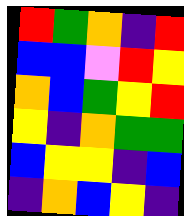[["red", "green", "orange", "indigo", "red"], ["blue", "blue", "violet", "red", "yellow"], ["orange", "blue", "green", "yellow", "red"], ["yellow", "indigo", "orange", "green", "green"], ["blue", "yellow", "yellow", "indigo", "blue"], ["indigo", "orange", "blue", "yellow", "indigo"]]